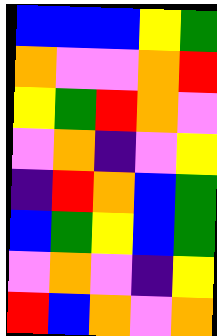[["blue", "blue", "blue", "yellow", "green"], ["orange", "violet", "violet", "orange", "red"], ["yellow", "green", "red", "orange", "violet"], ["violet", "orange", "indigo", "violet", "yellow"], ["indigo", "red", "orange", "blue", "green"], ["blue", "green", "yellow", "blue", "green"], ["violet", "orange", "violet", "indigo", "yellow"], ["red", "blue", "orange", "violet", "orange"]]